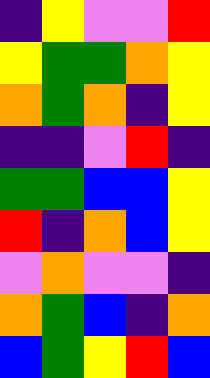[["indigo", "yellow", "violet", "violet", "red"], ["yellow", "green", "green", "orange", "yellow"], ["orange", "green", "orange", "indigo", "yellow"], ["indigo", "indigo", "violet", "red", "indigo"], ["green", "green", "blue", "blue", "yellow"], ["red", "indigo", "orange", "blue", "yellow"], ["violet", "orange", "violet", "violet", "indigo"], ["orange", "green", "blue", "indigo", "orange"], ["blue", "green", "yellow", "red", "blue"]]